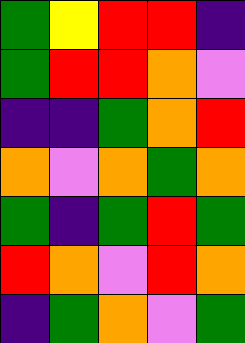[["green", "yellow", "red", "red", "indigo"], ["green", "red", "red", "orange", "violet"], ["indigo", "indigo", "green", "orange", "red"], ["orange", "violet", "orange", "green", "orange"], ["green", "indigo", "green", "red", "green"], ["red", "orange", "violet", "red", "orange"], ["indigo", "green", "orange", "violet", "green"]]